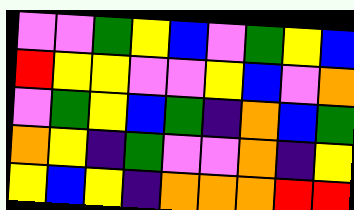[["violet", "violet", "green", "yellow", "blue", "violet", "green", "yellow", "blue"], ["red", "yellow", "yellow", "violet", "violet", "yellow", "blue", "violet", "orange"], ["violet", "green", "yellow", "blue", "green", "indigo", "orange", "blue", "green"], ["orange", "yellow", "indigo", "green", "violet", "violet", "orange", "indigo", "yellow"], ["yellow", "blue", "yellow", "indigo", "orange", "orange", "orange", "red", "red"]]